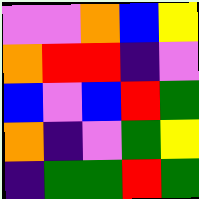[["violet", "violet", "orange", "blue", "yellow"], ["orange", "red", "red", "indigo", "violet"], ["blue", "violet", "blue", "red", "green"], ["orange", "indigo", "violet", "green", "yellow"], ["indigo", "green", "green", "red", "green"]]